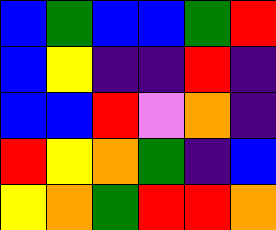[["blue", "green", "blue", "blue", "green", "red"], ["blue", "yellow", "indigo", "indigo", "red", "indigo"], ["blue", "blue", "red", "violet", "orange", "indigo"], ["red", "yellow", "orange", "green", "indigo", "blue"], ["yellow", "orange", "green", "red", "red", "orange"]]